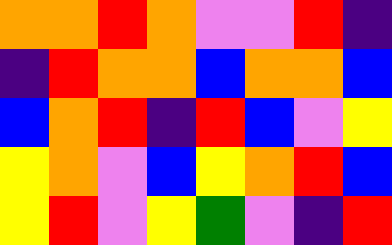[["orange", "orange", "red", "orange", "violet", "violet", "red", "indigo"], ["indigo", "red", "orange", "orange", "blue", "orange", "orange", "blue"], ["blue", "orange", "red", "indigo", "red", "blue", "violet", "yellow"], ["yellow", "orange", "violet", "blue", "yellow", "orange", "red", "blue"], ["yellow", "red", "violet", "yellow", "green", "violet", "indigo", "red"]]